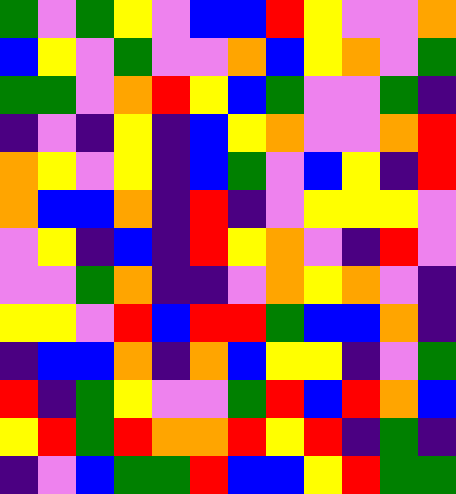[["green", "violet", "green", "yellow", "violet", "blue", "blue", "red", "yellow", "violet", "violet", "orange"], ["blue", "yellow", "violet", "green", "violet", "violet", "orange", "blue", "yellow", "orange", "violet", "green"], ["green", "green", "violet", "orange", "red", "yellow", "blue", "green", "violet", "violet", "green", "indigo"], ["indigo", "violet", "indigo", "yellow", "indigo", "blue", "yellow", "orange", "violet", "violet", "orange", "red"], ["orange", "yellow", "violet", "yellow", "indigo", "blue", "green", "violet", "blue", "yellow", "indigo", "red"], ["orange", "blue", "blue", "orange", "indigo", "red", "indigo", "violet", "yellow", "yellow", "yellow", "violet"], ["violet", "yellow", "indigo", "blue", "indigo", "red", "yellow", "orange", "violet", "indigo", "red", "violet"], ["violet", "violet", "green", "orange", "indigo", "indigo", "violet", "orange", "yellow", "orange", "violet", "indigo"], ["yellow", "yellow", "violet", "red", "blue", "red", "red", "green", "blue", "blue", "orange", "indigo"], ["indigo", "blue", "blue", "orange", "indigo", "orange", "blue", "yellow", "yellow", "indigo", "violet", "green"], ["red", "indigo", "green", "yellow", "violet", "violet", "green", "red", "blue", "red", "orange", "blue"], ["yellow", "red", "green", "red", "orange", "orange", "red", "yellow", "red", "indigo", "green", "indigo"], ["indigo", "violet", "blue", "green", "green", "red", "blue", "blue", "yellow", "red", "green", "green"]]